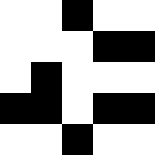[["white", "white", "black", "white", "white"], ["white", "white", "white", "black", "black"], ["white", "black", "white", "white", "white"], ["black", "black", "white", "black", "black"], ["white", "white", "black", "white", "white"]]